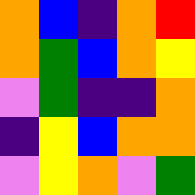[["orange", "blue", "indigo", "orange", "red"], ["orange", "green", "blue", "orange", "yellow"], ["violet", "green", "indigo", "indigo", "orange"], ["indigo", "yellow", "blue", "orange", "orange"], ["violet", "yellow", "orange", "violet", "green"]]